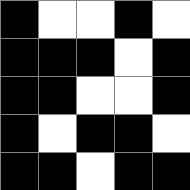[["black", "white", "white", "black", "white"], ["black", "black", "black", "white", "black"], ["black", "black", "white", "white", "black"], ["black", "white", "black", "black", "white"], ["black", "black", "white", "black", "black"]]